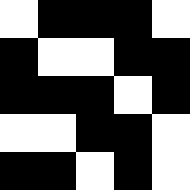[["white", "black", "black", "black", "white"], ["black", "white", "white", "black", "black"], ["black", "black", "black", "white", "black"], ["white", "white", "black", "black", "white"], ["black", "black", "white", "black", "white"]]